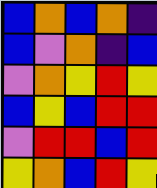[["blue", "orange", "blue", "orange", "indigo"], ["blue", "violet", "orange", "indigo", "blue"], ["violet", "orange", "yellow", "red", "yellow"], ["blue", "yellow", "blue", "red", "red"], ["violet", "red", "red", "blue", "red"], ["yellow", "orange", "blue", "red", "yellow"]]